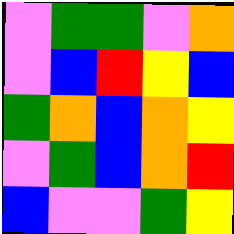[["violet", "green", "green", "violet", "orange"], ["violet", "blue", "red", "yellow", "blue"], ["green", "orange", "blue", "orange", "yellow"], ["violet", "green", "blue", "orange", "red"], ["blue", "violet", "violet", "green", "yellow"]]